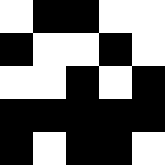[["white", "black", "black", "white", "white"], ["black", "white", "white", "black", "white"], ["white", "white", "black", "white", "black"], ["black", "black", "black", "black", "black"], ["black", "white", "black", "black", "white"]]